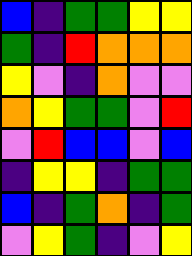[["blue", "indigo", "green", "green", "yellow", "yellow"], ["green", "indigo", "red", "orange", "orange", "orange"], ["yellow", "violet", "indigo", "orange", "violet", "violet"], ["orange", "yellow", "green", "green", "violet", "red"], ["violet", "red", "blue", "blue", "violet", "blue"], ["indigo", "yellow", "yellow", "indigo", "green", "green"], ["blue", "indigo", "green", "orange", "indigo", "green"], ["violet", "yellow", "green", "indigo", "violet", "yellow"]]